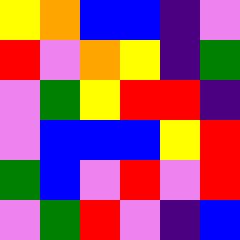[["yellow", "orange", "blue", "blue", "indigo", "violet"], ["red", "violet", "orange", "yellow", "indigo", "green"], ["violet", "green", "yellow", "red", "red", "indigo"], ["violet", "blue", "blue", "blue", "yellow", "red"], ["green", "blue", "violet", "red", "violet", "red"], ["violet", "green", "red", "violet", "indigo", "blue"]]